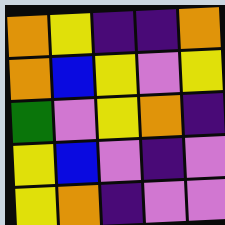[["orange", "yellow", "indigo", "indigo", "orange"], ["orange", "blue", "yellow", "violet", "yellow"], ["green", "violet", "yellow", "orange", "indigo"], ["yellow", "blue", "violet", "indigo", "violet"], ["yellow", "orange", "indigo", "violet", "violet"]]